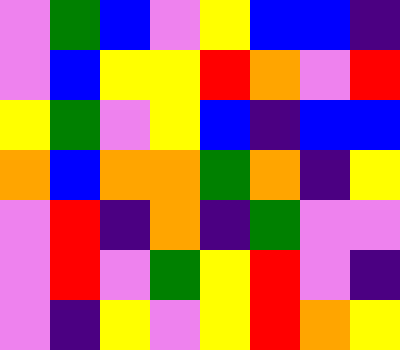[["violet", "green", "blue", "violet", "yellow", "blue", "blue", "indigo"], ["violet", "blue", "yellow", "yellow", "red", "orange", "violet", "red"], ["yellow", "green", "violet", "yellow", "blue", "indigo", "blue", "blue"], ["orange", "blue", "orange", "orange", "green", "orange", "indigo", "yellow"], ["violet", "red", "indigo", "orange", "indigo", "green", "violet", "violet"], ["violet", "red", "violet", "green", "yellow", "red", "violet", "indigo"], ["violet", "indigo", "yellow", "violet", "yellow", "red", "orange", "yellow"]]